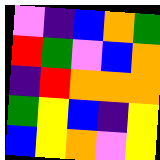[["violet", "indigo", "blue", "orange", "green"], ["red", "green", "violet", "blue", "orange"], ["indigo", "red", "orange", "orange", "orange"], ["green", "yellow", "blue", "indigo", "yellow"], ["blue", "yellow", "orange", "violet", "yellow"]]